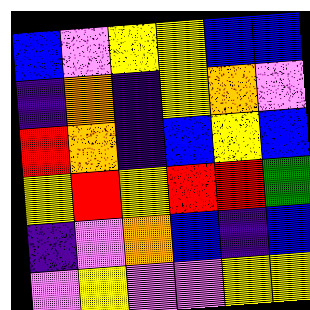[["blue", "violet", "yellow", "yellow", "blue", "blue"], ["indigo", "orange", "indigo", "yellow", "orange", "violet"], ["red", "orange", "indigo", "blue", "yellow", "blue"], ["yellow", "red", "yellow", "red", "red", "green"], ["indigo", "violet", "orange", "blue", "indigo", "blue"], ["violet", "yellow", "violet", "violet", "yellow", "yellow"]]